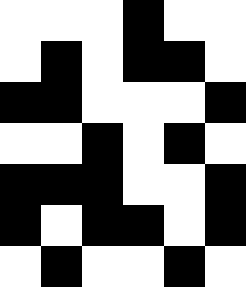[["white", "white", "white", "black", "white", "white"], ["white", "black", "white", "black", "black", "white"], ["black", "black", "white", "white", "white", "black"], ["white", "white", "black", "white", "black", "white"], ["black", "black", "black", "white", "white", "black"], ["black", "white", "black", "black", "white", "black"], ["white", "black", "white", "white", "black", "white"]]